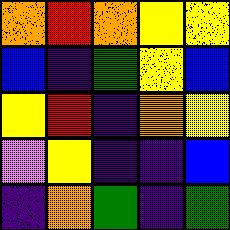[["orange", "red", "orange", "yellow", "yellow"], ["blue", "indigo", "green", "yellow", "blue"], ["yellow", "red", "indigo", "orange", "yellow"], ["violet", "yellow", "indigo", "indigo", "blue"], ["indigo", "orange", "green", "indigo", "green"]]